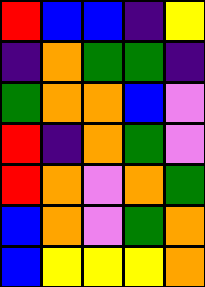[["red", "blue", "blue", "indigo", "yellow"], ["indigo", "orange", "green", "green", "indigo"], ["green", "orange", "orange", "blue", "violet"], ["red", "indigo", "orange", "green", "violet"], ["red", "orange", "violet", "orange", "green"], ["blue", "orange", "violet", "green", "orange"], ["blue", "yellow", "yellow", "yellow", "orange"]]